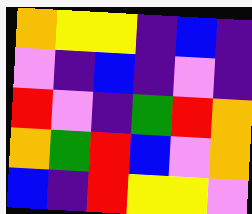[["orange", "yellow", "yellow", "indigo", "blue", "indigo"], ["violet", "indigo", "blue", "indigo", "violet", "indigo"], ["red", "violet", "indigo", "green", "red", "orange"], ["orange", "green", "red", "blue", "violet", "orange"], ["blue", "indigo", "red", "yellow", "yellow", "violet"]]